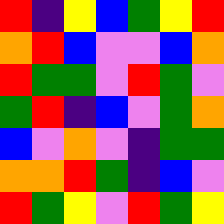[["red", "indigo", "yellow", "blue", "green", "yellow", "red"], ["orange", "red", "blue", "violet", "violet", "blue", "orange"], ["red", "green", "green", "violet", "red", "green", "violet"], ["green", "red", "indigo", "blue", "violet", "green", "orange"], ["blue", "violet", "orange", "violet", "indigo", "green", "green"], ["orange", "orange", "red", "green", "indigo", "blue", "violet"], ["red", "green", "yellow", "violet", "red", "green", "yellow"]]